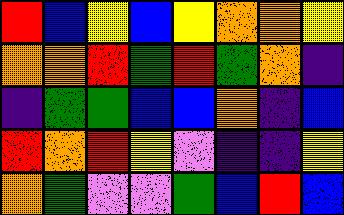[["red", "blue", "yellow", "blue", "yellow", "orange", "orange", "yellow"], ["orange", "orange", "red", "green", "red", "green", "orange", "indigo"], ["indigo", "green", "green", "blue", "blue", "orange", "indigo", "blue"], ["red", "orange", "red", "yellow", "violet", "indigo", "indigo", "yellow"], ["orange", "green", "violet", "violet", "green", "blue", "red", "blue"]]